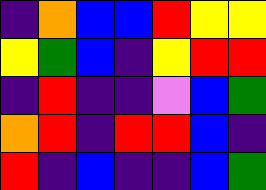[["indigo", "orange", "blue", "blue", "red", "yellow", "yellow"], ["yellow", "green", "blue", "indigo", "yellow", "red", "red"], ["indigo", "red", "indigo", "indigo", "violet", "blue", "green"], ["orange", "red", "indigo", "red", "red", "blue", "indigo"], ["red", "indigo", "blue", "indigo", "indigo", "blue", "green"]]